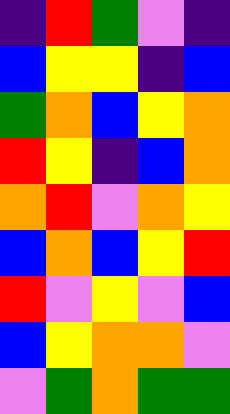[["indigo", "red", "green", "violet", "indigo"], ["blue", "yellow", "yellow", "indigo", "blue"], ["green", "orange", "blue", "yellow", "orange"], ["red", "yellow", "indigo", "blue", "orange"], ["orange", "red", "violet", "orange", "yellow"], ["blue", "orange", "blue", "yellow", "red"], ["red", "violet", "yellow", "violet", "blue"], ["blue", "yellow", "orange", "orange", "violet"], ["violet", "green", "orange", "green", "green"]]